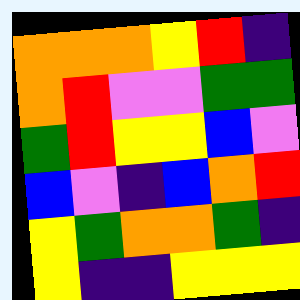[["orange", "orange", "orange", "yellow", "red", "indigo"], ["orange", "red", "violet", "violet", "green", "green"], ["green", "red", "yellow", "yellow", "blue", "violet"], ["blue", "violet", "indigo", "blue", "orange", "red"], ["yellow", "green", "orange", "orange", "green", "indigo"], ["yellow", "indigo", "indigo", "yellow", "yellow", "yellow"]]